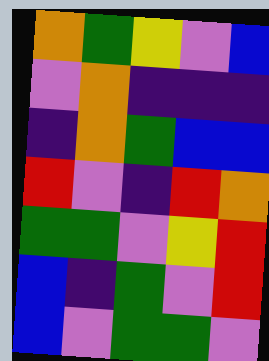[["orange", "green", "yellow", "violet", "blue"], ["violet", "orange", "indigo", "indigo", "indigo"], ["indigo", "orange", "green", "blue", "blue"], ["red", "violet", "indigo", "red", "orange"], ["green", "green", "violet", "yellow", "red"], ["blue", "indigo", "green", "violet", "red"], ["blue", "violet", "green", "green", "violet"]]